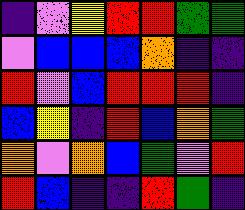[["indigo", "violet", "yellow", "red", "red", "green", "green"], ["violet", "blue", "blue", "blue", "orange", "indigo", "indigo"], ["red", "violet", "blue", "red", "red", "red", "indigo"], ["blue", "yellow", "indigo", "red", "blue", "orange", "green"], ["orange", "violet", "orange", "blue", "green", "violet", "red"], ["red", "blue", "indigo", "indigo", "red", "green", "indigo"]]